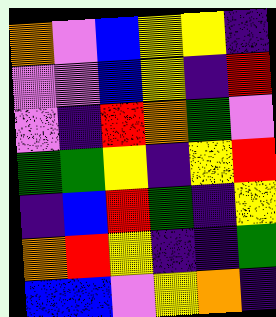[["orange", "violet", "blue", "yellow", "yellow", "indigo"], ["violet", "violet", "blue", "yellow", "indigo", "red"], ["violet", "indigo", "red", "orange", "green", "violet"], ["green", "green", "yellow", "indigo", "yellow", "red"], ["indigo", "blue", "red", "green", "indigo", "yellow"], ["orange", "red", "yellow", "indigo", "indigo", "green"], ["blue", "blue", "violet", "yellow", "orange", "indigo"]]